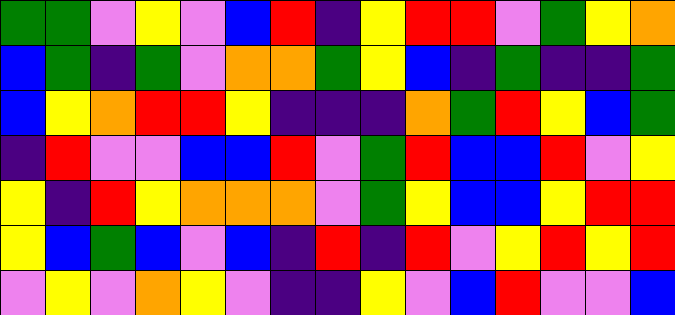[["green", "green", "violet", "yellow", "violet", "blue", "red", "indigo", "yellow", "red", "red", "violet", "green", "yellow", "orange"], ["blue", "green", "indigo", "green", "violet", "orange", "orange", "green", "yellow", "blue", "indigo", "green", "indigo", "indigo", "green"], ["blue", "yellow", "orange", "red", "red", "yellow", "indigo", "indigo", "indigo", "orange", "green", "red", "yellow", "blue", "green"], ["indigo", "red", "violet", "violet", "blue", "blue", "red", "violet", "green", "red", "blue", "blue", "red", "violet", "yellow"], ["yellow", "indigo", "red", "yellow", "orange", "orange", "orange", "violet", "green", "yellow", "blue", "blue", "yellow", "red", "red"], ["yellow", "blue", "green", "blue", "violet", "blue", "indigo", "red", "indigo", "red", "violet", "yellow", "red", "yellow", "red"], ["violet", "yellow", "violet", "orange", "yellow", "violet", "indigo", "indigo", "yellow", "violet", "blue", "red", "violet", "violet", "blue"]]